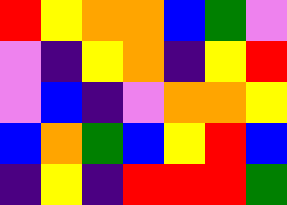[["red", "yellow", "orange", "orange", "blue", "green", "violet"], ["violet", "indigo", "yellow", "orange", "indigo", "yellow", "red"], ["violet", "blue", "indigo", "violet", "orange", "orange", "yellow"], ["blue", "orange", "green", "blue", "yellow", "red", "blue"], ["indigo", "yellow", "indigo", "red", "red", "red", "green"]]